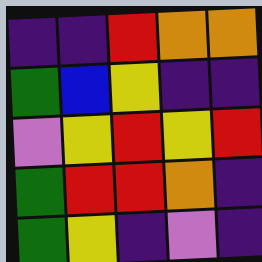[["indigo", "indigo", "red", "orange", "orange"], ["green", "blue", "yellow", "indigo", "indigo"], ["violet", "yellow", "red", "yellow", "red"], ["green", "red", "red", "orange", "indigo"], ["green", "yellow", "indigo", "violet", "indigo"]]